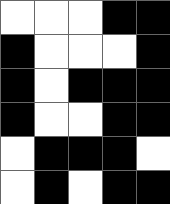[["white", "white", "white", "black", "black"], ["black", "white", "white", "white", "black"], ["black", "white", "black", "black", "black"], ["black", "white", "white", "black", "black"], ["white", "black", "black", "black", "white"], ["white", "black", "white", "black", "black"]]